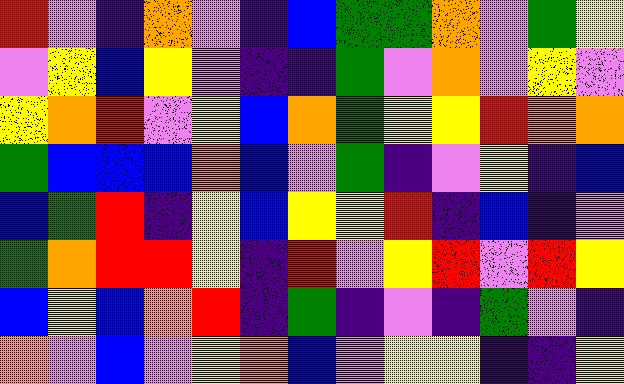[["red", "violet", "indigo", "orange", "violet", "indigo", "blue", "green", "green", "orange", "violet", "green", "yellow"], ["violet", "yellow", "blue", "yellow", "violet", "indigo", "indigo", "green", "violet", "orange", "violet", "yellow", "violet"], ["yellow", "orange", "red", "violet", "yellow", "blue", "orange", "green", "yellow", "yellow", "red", "orange", "orange"], ["green", "blue", "blue", "blue", "orange", "blue", "violet", "green", "indigo", "violet", "yellow", "indigo", "blue"], ["blue", "green", "red", "indigo", "yellow", "blue", "yellow", "yellow", "red", "indigo", "blue", "indigo", "violet"], ["green", "orange", "red", "red", "yellow", "indigo", "red", "violet", "yellow", "red", "violet", "red", "yellow"], ["blue", "yellow", "blue", "orange", "red", "indigo", "green", "indigo", "violet", "indigo", "green", "violet", "indigo"], ["orange", "violet", "blue", "violet", "yellow", "orange", "blue", "violet", "yellow", "yellow", "indigo", "indigo", "yellow"]]